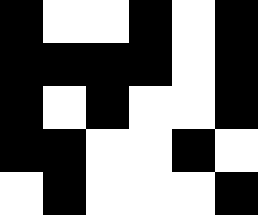[["black", "white", "white", "black", "white", "black"], ["black", "black", "black", "black", "white", "black"], ["black", "white", "black", "white", "white", "black"], ["black", "black", "white", "white", "black", "white"], ["white", "black", "white", "white", "white", "black"]]